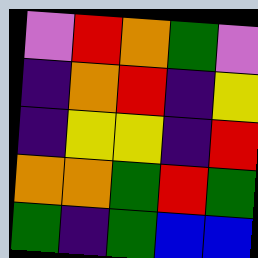[["violet", "red", "orange", "green", "violet"], ["indigo", "orange", "red", "indigo", "yellow"], ["indigo", "yellow", "yellow", "indigo", "red"], ["orange", "orange", "green", "red", "green"], ["green", "indigo", "green", "blue", "blue"]]